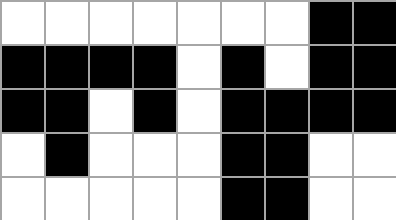[["white", "white", "white", "white", "white", "white", "white", "black", "black"], ["black", "black", "black", "black", "white", "black", "white", "black", "black"], ["black", "black", "white", "black", "white", "black", "black", "black", "black"], ["white", "black", "white", "white", "white", "black", "black", "white", "white"], ["white", "white", "white", "white", "white", "black", "black", "white", "white"]]